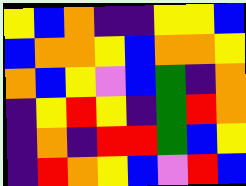[["yellow", "blue", "orange", "indigo", "indigo", "yellow", "yellow", "blue"], ["blue", "orange", "orange", "yellow", "blue", "orange", "orange", "yellow"], ["orange", "blue", "yellow", "violet", "blue", "green", "indigo", "orange"], ["indigo", "yellow", "red", "yellow", "indigo", "green", "red", "orange"], ["indigo", "orange", "indigo", "red", "red", "green", "blue", "yellow"], ["indigo", "red", "orange", "yellow", "blue", "violet", "red", "blue"]]